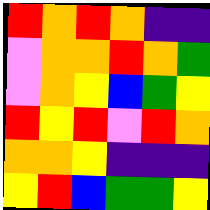[["red", "orange", "red", "orange", "indigo", "indigo"], ["violet", "orange", "orange", "red", "orange", "green"], ["violet", "orange", "yellow", "blue", "green", "yellow"], ["red", "yellow", "red", "violet", "red", "orange"], ["orange", "orange", "yellow", "indigo", "indigo", "indigo"], ["yellow", "red", "blue", "green", "green", "yellow"]]